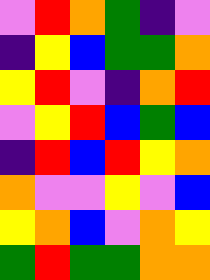[["violet", "red", "orange", "green", "indigo", "violet"], ["indigo", "yellow", "blue", "green", "green", "orange"], ["yellow", "red", "violet", "indigo", "orange", "red"], ["violet", "yellow", "red", "blue", "green", "blue"], ["indigo", "red", "blue", "red", "yellow", "orange"], ["orange", "violet", "violet", "yellow", "violet", "blue"], ["yellow", "orange", "blue", "violet", "orange", "yellow"], ["green", "red", "green", "green", "orange", "orange"]]